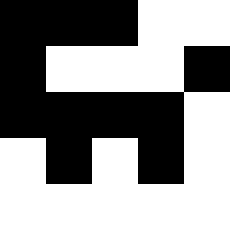[["black", "black", "black", "white", "white"], ["black", "white", "white", "white", "black"], ["black", "black", "black", "black", "white"], ["white", "black", "white", "black", "white"], ["white", "white", "white", "white", "white"]]